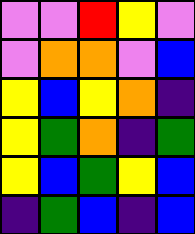[["violet", "violet", "red", "yellow", "violet"], ["violet", "orange", "orange", "violet", "blue"], ["yellow", "blue", "yellow", "orange", "indigo"], ["yellow", "green", "orange", "indigo", "green"], ["yellow", "blue", "green", "yellow", "blue"], ["indigo", "green", "blue", "indigo", "blue"]]